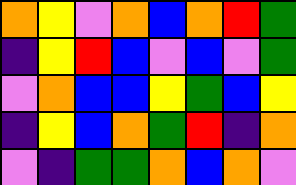[["orange", "yellow", "violet", "orange", "blue", "orange", "red", "green"], ["indigo", "yellow", "red", "blue", "violet", "blue", "violet", "green"], ["violet", "orange", "blue", "blue", "yellow", "green", "blue", "yellow"], ["indigo", "yellow", "blue", "orange", "green", "red", "indigo", "orange"], ["violet", "indigo", "green", "green", "orange", "blue", "orange", "violet"]]